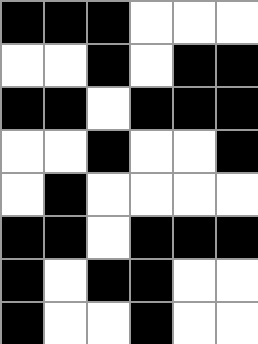[["black", "black", "black", "white", "white", "white"], ["white", "white", "black", "white", "black", "black"], ["black", "black", "white", "black", "black", "black"], ["white", "white", "black", "white", "white", "black"], ["white", "black", "white", "white", "white", "white"], ["black", "black", "white", "black", "black", "black"], ["black", "white", "black", "black", "white", "white"], ["black", "white", "white", "black", "white", "white"]]